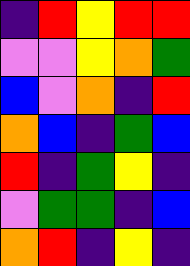[["indigo", "red", "yellow", "red", "red"], ["violet", "violet", "yellow", "orange", "green"], ["blue", "violet", "orange", "indigo", "red"], ["orange", "blue", "indigo", "green", "blue"], ["red", "indigo", "green", "yellow", "indigo"], ["violet", "green", "green", "indigo", "blue"], ["orange", "red", "indigo", "yellow", "indigo"]]